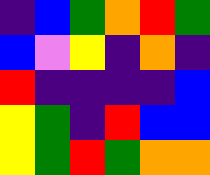[["indigo", "blue", "green", "orange", "red", "green"], ["blue", "violet", "yellow", "indigo", "orange", "indigo"], ["red", "indigo", "indigo", "indigo", "indigo", "blue"], ["yellow", "green", "indigo", "red", "blue", "blue"], ["yellow", "green", "red", "green", "orange", "orange"]]